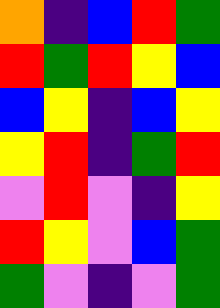[["orange", "indigo", "blue", "red", "green"], ["red", "green", "red", "yellow", "blue"], ["blue", "yellow", "indigo", "blue", "yellow"], ["yellow", "red", "indigo", "green", "red"], ["violet", "red", "violet", "indigo", "yellow"], ["red", "yellow", "violet", "blue", "green"], ["green", "violet", "indigo", "violet", "green"]]